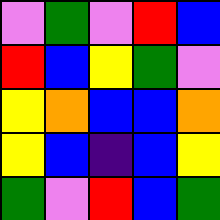[["violet", "green", "violet", "red", "blue"], ["red", "blue", "yellow", "green", "violet"], ["yellow", "orange", "blue", "blue", "orange"], ["yellow", "blue", "indigo", "blue", "yellow"], ["green", "violet", "red", "blue", "green"]]